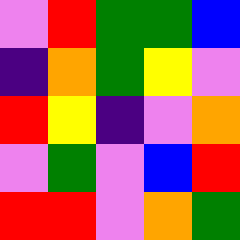[["violet", "red", "green", "green", "blue"], ["indigo", "orange", "green", "yellow", "violet"], ["red", "yellow", "indigo", "violet", "orange"], ["violet", "green", "violet", "blue", "red"], ["red", "red", "violet", "orange", "green"]]